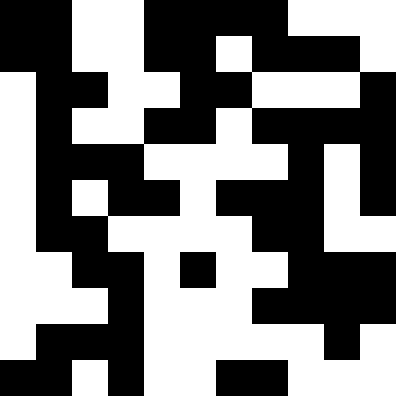[["black", "black", "white", "white", "black", "black", "black", "black", "white", "white", "white"], ["black", "black", "white", "white", "black", "black", "white", "black", "black", "black", "white"], ["white", "black", "black", "white", "white", "black", "black", "white", "white", "white", "black"], ["white", "black", "white", "white", "black", "black", "white", "black", "black", "black", "black"], ["white", "black", "black", "black", "white", "white", "white", "white", "black", "white", "black"], ["white", "black", "white", "black", "black", "white", "black", "black", "black", "white", "black"], ["white", "black", "black", "white", "white", "white", "white", "black", "black", "white", "white"], ["white", "white", "black", "black", "white", "black", "white", "white", "black", "black", "black"], ["white", "white", "white", "black", "white", "white", "white", "black", "black", "black", "black"], ["white", "black", "black", "black", "white", "white", "white", "white", "white", "black", "white"], ["black", "black", "white", "black", "white", "white", "black", "black", "white", "white", "white"]]